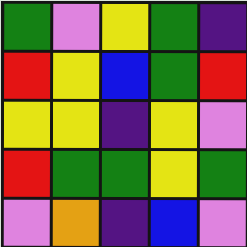[["green", "violet", "yellow", "green", "indigo"], ["red", "yellow", "blue", "green", "red"], ["yellow", "yellow", "indigo", "yellow", "violet"], ["red", "green", "green", "yellow", "green"], ["violet", "orange", "indigo", "blue", "violet"]]